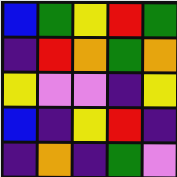[["blue", "green", "yellow", "red", "green"], ["indigo", "red", "orange", "green", "orange"], ["yellow", "violet", "violet", "indigo", "yellow"], ["blue", "indigo", "yellow", "red", "indigo"], ["indigo", "orange", "indigo", "green", "violet"]]